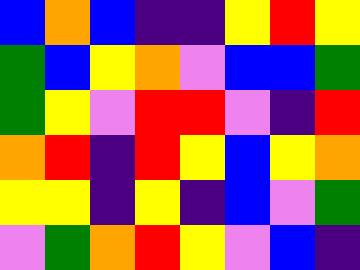[["blue", "orange", "blue", "indigo", "indigo", "yellow", "red", "yellow"], ["green", "blue", "yellow", "orange", "violet", "blue", "blue", "green"], ["green", "yellow", "violet", "red", "red", "violet", "indigo", "red"], ["orange", "red", "indigo", "red", "yellow", "blue", "yellow", "orange"], ["yellow", "yellow", "indigo", "yellow", "indigo", "blue", "violet", "green"], ["violet", "green", "orange", "red", "yellow", "violet", "blue", "indigo"]]